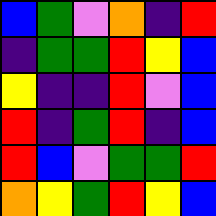[["blue", "green", "violet", "orange", "indigo", "red"], ["indigo", "green", "green", "red", "yellow", "blue"], ["yellow", "indigo", "indigo", "red", "violet", "blue"], ["red", "indigo", "green", "red", "indigo", "blue"], ["red", "blue", "violet", "green", "green", "red"], ["orange", "yellow", "green", "red", "yellow", "blue"]]